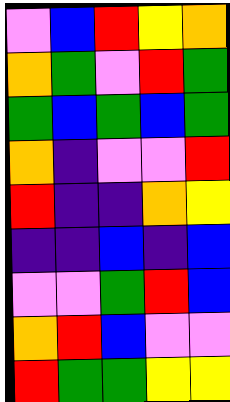[["violet", "blue", "red", "yellow", "orange"], ["orange", "green", "violet", "red", "green"], ["green", "blue", "green", "blue", "green"], ["orange", "indigo", "violet", "violet", "red"], ["red", "indigo", "indigo", "orange", "yellow"], ["indigo", "indigo", "blue", "indigo", "blue"], ["violet", "violet", "green", "red", "blue"], ["orange", "red", "blue", "violet", "violet"], ["red", "green", "green", "yellow", "yellow"]]